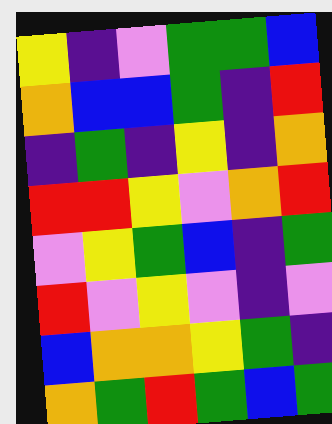[["yellow", "indigo", "violet", "green", "green", "blue"], ["orange", "blue", "blue", "green", "indigo", "red"], ["indigo", "green", "indigo", "yellow", "indigo", "orange"], ["red", "red", "yellow", "violet", "orange", "red"], ["violet", "yellow", "green", "blue", "indigo", "green"], ["red", "violet", "yellow", "violet", "indigo", "violet"], ["blue", "orange", "orange", "yellow", "green", "indigo"], ["orange", "green", "red", "green", "blue", "green"]]